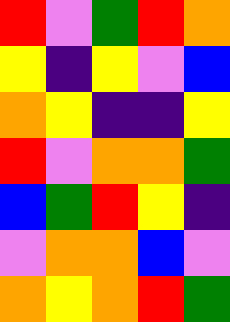[["red", "violet", "green", "red", "orange"], ["yellow", "indigo", "yellow", "violet", "blue"], ["orange", "yellow", "indigo", "indigo", "yellow"], ["red", "violet", "orange", "orange", "green"], ["blue", "green", "red", "yellow", "indigo"], ["violet", "orange", "orange", "blue", "violet"], ["orange", "yellow", "orange", "red", "green"]]